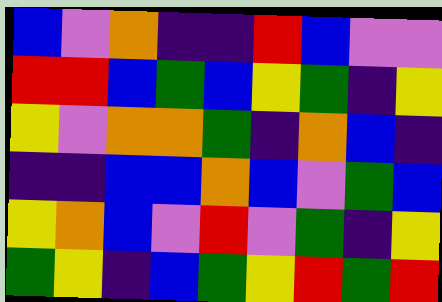[["blue", "violet", "orange", "indigo", "indigo", "red", "blue", "violet", "violet"], ["red", "red", "blue", "green", "blue", "yellow", "green", "indigo", "yellow"], ["yellow", "violet", "orange", "orange", "green", "indigo", "orange", "blue", "indigo"], ["indigo", "indigo", "blue", "blue", "orange", "blue", "violet", "green", "blue"], ["yellow", "orange", "blue", "violet", "red", "violet", "green", "indigo", "yellow"], ["green", "yellow", "indigo", "blue", "green", "yellow", "red", "green", "red"]]